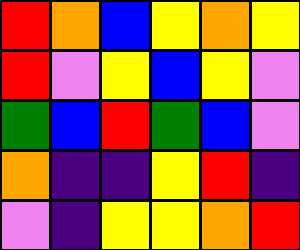[["red", "orange", "blue", "yellow", "orange", "yellow"], ["red", "violet", "yellow", "blue", "yellow", "violet"], ["green", "blue", "red", "green", "blue", "violet"], ["orange", "indigo", "indigo", "yellow", "red", "indigo"], ["violet", "indigo", "yellow", "yellow", "orange", "red"]]